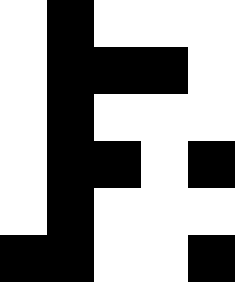[["white", "black", "white", "white", "white"], ["white", "black", "black", "black", "white"], ["white", "black", "white", "white", "white"], ["white", "black", "black", "white", "black"], ["white", "black", "white", "white", "white"], ["black", "black", "white", "white", "black"]]